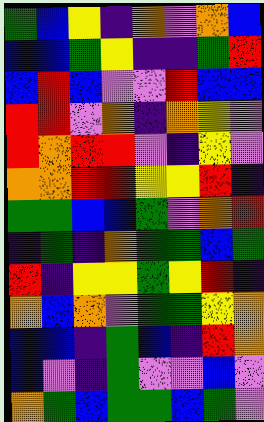[["green", "blue", "yellow", "indigo", "orange", "violet", "orange", "blue"], ["blue", "blue", "green", "yellow", "indigo", "indigo", "green", "red"], ["blue", "red", "blue", "violet", "violet", "red", "blue", "blue"], ["red", "red", "violet", "orange", "indigo", "orange", "yellow", "violet"], ["red", "orange", "red", "red", "violet", "indigo", "yellow", "violet"], ["orange", "orange", "red", "red", "yellow", "yellow", "red", "indigo"], ["green", "green", "blue", "blue", "green", "violet", "orange", "red"], ["indigo", "green", "indigo", "orange", "green", "green", "blue", "green"], ["red", "indigo", "yellow", "yellow", "green", "yellow", "red", "indigo"], ["orange", "blue", "orange", "violet", "green", "green", "yellow", "orange"], ["blue", "blue", "indigo", "green", "blue", "indigo", "red", "orange"], ["blue", "violet", "indigo", "green", "violet", "violet", "blue", "violet"], ["orange", "green", "blue", "green", "green", "blue", "green", "violet"]]